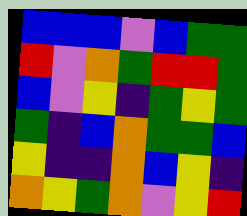[["blue", "blue", "blue", "violet", "blue", "green", "green"], ["red", "violet", "orange", "green", "red", "red", "green"], ["blue", "violet", "yellow", "indigo", "green", "yellow", "green"], ["green", "indigo", "blue", "orange", "green", "green", "blue"], ["yellow", "indigo", "indigo", "orange", "blue", "yellow", "indigo"], ["orange", "yellow", "green", "orange", "violet", "yellow", "red"]]